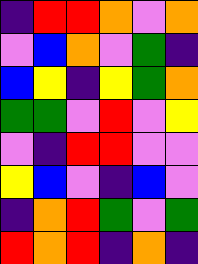[["indigo", "red", "red", "orange", "violet", "orange"], ["violet", "blue", "orange", "violet", "green", "indigo"], ["blue", "yellow", "indigo", "yellow", "green", "orange"], ["green", "green", "violet", "red", "violet", "yellow"], ["violet", "indigo", "red", "red", "violet", "violet"], ["yellow", "blue", "violet", "indigo", "blue", "violet"], ["indigo", "orange", "red", "green", "violet", "green"], ["red", "orange", "red", "indigo", "orange", "indigo"]]